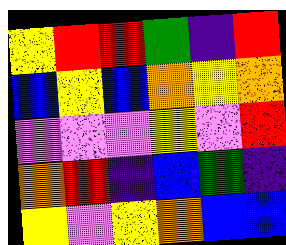[["yellow", "red", "red", "green", "indigo", "red"], ["blue", "yellow", "blue", "orange", "yellow", "orange"], ["violet", "violet", "violet", "yellow", "violet", "red"], ["orange", "red", "indigo", "blue", "green", "indigo"], ["yellow", "violet", "yellow", "orange", "blue", "blue"]]